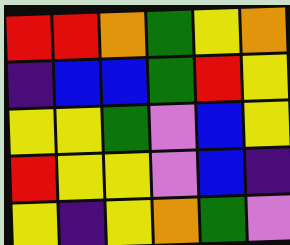[["red", "red", "orange", "green", "yellow", "orange"], ["indigo", "blue", "blue", "green", "red", "yellow"], ["yellow", "yellow", "green", "violet", "blue", "yellow"], ["red", "yellow", "yellow", "violet", "blue", "indigo"], ["yellow", "indigo", "yellow", "orange", "green", "violet"]]